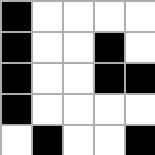[["black", "white", "white", "white", "white"], ["black", "white", "white", "black", "white"], ["black", "white", "white", "black", "black"], ["black", "white", "white", "white", "white"], ["white", "black", "white", "white", "black"]]